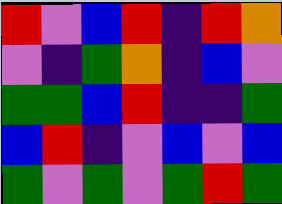[["red", "violet", "blue", "red", "indigo", "red", "orange"], ["violet", "indigo", "green", "orange", "indigo", "blue", "violet"], ["green", "green", "blue", "red", "indigo", "indigo", "green"], ["blue", "red", "indigo", "violet", "blue", "violet", "blue"], ["green", "violet", "green", "violet", "green", "red", "green"]]